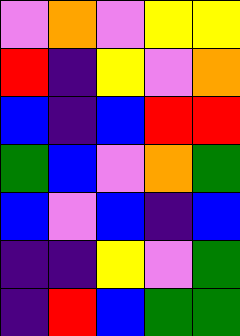[["violet", "orange", "violet", "yellow", "yellow"], ["red", "indigo", "yellow", "violet", "orange"], ["blue", "indigo", "blue", "red", "red"], ["green", "blue", "violet", "orange", "green"], ["blue", "violet", "blue", "indigo", "blue"], ["indigo", "indigo", "yellow", "violet", "green"], ["indigo", "red", "blue", "green", "green"]]